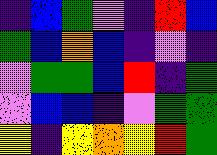[["indigo", "blue", "green", "violet", "indigo", "red", "blue"], ["green", "blue", "orange", "blue", "indigo", "violet", "indigo"], ["violet", "green", "green", "blue", "red", "indigo", "green"], ["violet", "blue", "blue", "indigo", "violet", "green", "green"], ["yellow", "indigo", "yellow", "orange", "yellow", "red", "green"]]